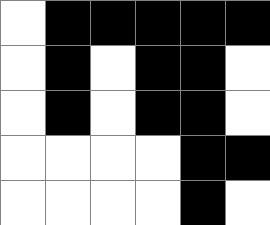[["white", "black", "black", "black", "black", "black"], ["white", "black", "white", "black", "black", "white"], ["white", "black", "white", "black", "black", "white"], ["white", "white", "white", "white", "black", "black"], ["white", "white", "white", "white", "black", "white"]]